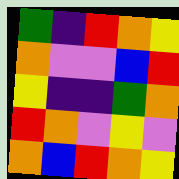[["green", "indigo", "red", "orange", "yellow"], ["orange", "violet", "violet", "blue", "red"], ["yellow", "indigo", "indigo", "green", "orange"], ["red", "orange", "violet", "yellow", "violet"], ["orange", "blue", "red", "orange", "yellow"]]